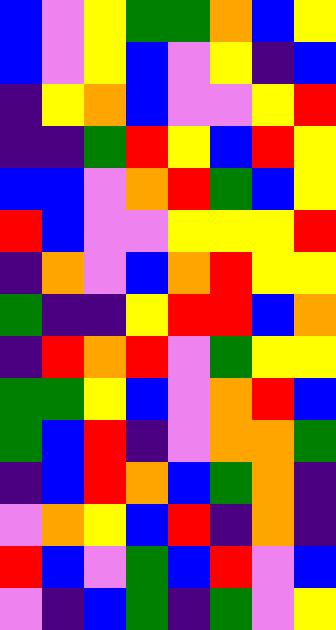[["blue", "violet", "yellow", "green", "green", "orange", "blue", "yellow"], ["blue", "violet", "yellow", "blue", "violet", "yellow", "indigo", "blue"], ["indigo", "yellow", "orange", "blue", "violet", "violet", "yellow", "red"], ["indigo", "indigo", "green", "red", "yellow", "blue", "red", "yellow"], ["blue", "blue", "violet", "orange", "red", "green", "blue", "yellow"], ["red", "blue", "violet", "violet", "yellow", "yellow", "yellow", "red"], ["indigo", "orange", "violet", "blue", "orange", "red", "yellow", "yellow"], ["green", "indigo", "indigo", "yellow", "red", "red", "blue", "orange"], ["indigo", "red", "orange", "red", "violet", "green", "yellow", "yellow"], ["green", "green", "yellow", "blue", "violet", "orange", "red", "blue"], ["green", "blue", "red", "indigo", "violet", "orange", "orange", "green"], ["indigo", "blue", "red", "orange", "blue", "green", "orange", "indigo"], ["violet", "orange", "yellow", "blue", "red", "indigo", "orange", "indigo"], ["red", "blue", "violet", "green", "blue", "red", "violet", "blue"], ["violet", "indigo", "blue", "green", "indigo", "green", "violet", "yellow"]]